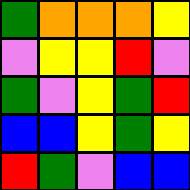[["green", "orange", "orange", "orange", "yellow"], ["violet", "yellow", "yellow", "red", "violet"], ["green", "violet", "yellow", "green", "red"], ["blue", "blue", "yellow", "green", "yellow"], ["red", "green", "violet", "blue", "blue"]]